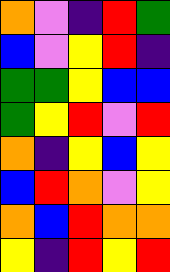[["orange", "violet", "indigo", "red", "green"], ["blue", "violet", "yellow", "red", "indigo"], ["green", "green", "yellow", "blue", "blue"], ["green", "yellow", "red", "violet", "red"], ["orange", "indigo", "yellow", "blue", "yellow"], ["blue", "red", "orange", "violet", "yellow"], ["orange", "blue", "red", "orange", "orange"], ["yellow", "indigo", "red", "yellow", "red"]]